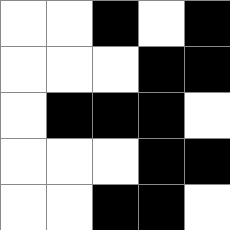[["white", "white", "black", "white", "black"], ["white", "white", "white", "black", "black"], ["white", "black", "black", "black", "white"], ["white", "white", "white", "black", "black"], ["white", "white", "black", "black", "white"]]